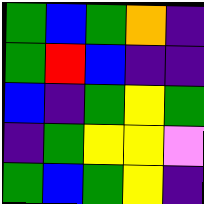[["green", "blue", "green", "orange", "indigo"], ["green", "red", "blue", "indigo", "indigo"], ["blue", "indigo", "green", "yellow", "green"], ["indigo", "green", "yellow", "yellow", "violet"], ["green", "blue", "green", "yellow", "indigo"]]